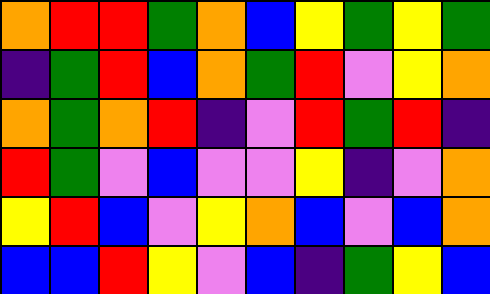[["orange", "red", "red", "green", "orange", "blue", "yellow", "green", "yellow", "green"], ["indigo", "green", "red", "blue", "orange", "green", "red", "violet", "yellow", "orange"], ["orange", "green", "orange", "red", "indigo", "violet", "red", "green", "red", "indigo"], ["red", "green", "violet", "blue", "violet", "violet", "yellow", "indigo", "violet", "orange"], ["yellow", "red", "blue", "violet", "yellow", "orange", "blue", "violet", "blue", "orange"], ["blue", "blue", "red", "yellow", "violet", "blue", "indigo", "green", "yellow", "blue"]]